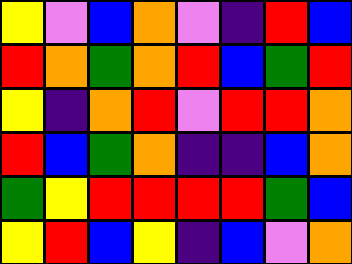[["yellow", "violet", "blue", "orange", "violet", "indigo", "red", "blue"], ["red", "orange", "green", "orange", "red", "blue", "green", "red"], ["yellow", "indigo", "orange", "red", "violet", "red", "red", "orange"], ["red", "blue", "green", "orange", "indigo", "indigo", "blue", "orange"], ["green", "yellow", "red", "red", "red", "red", "green", "blue"], ["yellow", "red", "blue", "yellow", "indigo", "blue", "violet", "orange"]]